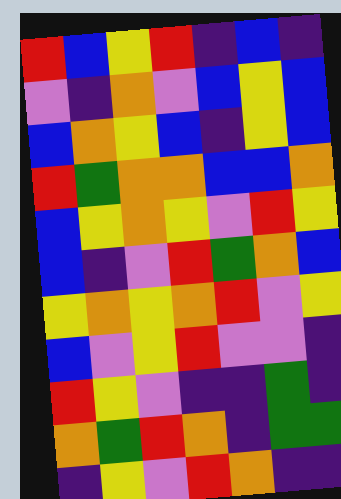[["red", "blue", "yellow", "red", "indigo", "blue", "indigo"], ["violet", "indigo", "orange", "violet", "blue", "yellow", "blue"], ["blue", "orange", "yellow", "blue", "indigo", "yellow", "blue"], ["red", "green", "orange", "orange", "blue", "blue", "orange"], ["blue", "yellow", "orange", "yellow", "violet", "red", "yellow"], ["blue", "indigo", "violet", "red", "green", "orange", "blue"], ["yellow", "orange", "yellow", "orange", "red", "violet", "yellow"], ["blue", "violet", "yellow", "red", "violet", "violet", "indigo"], ["red", "yellow", "violet", "indigo", "indigo", "green", "indigo"], ["orange", "green", "red", "orange", "indigo", "green", "green"], ["indigo", "yellow", "violet", "red", "orange", "indigo", "indigo"]]